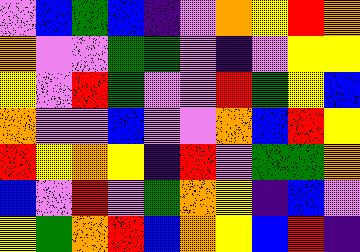[["violet", "blue", "green", "blue", "indigo", "violet", "orange", "yellow", "red", "orange"], ["orange", "violet", "violet", "green", "green", "violet", "indigo", "violet", "yellow", "yellow"], ["yellow", "violet", "red", "green", "violet", "violet", "red", "green", "yellow", "blue"], ["orange", "violet", "violet", "blue", "violet", "violet", "orange", "blue", "red", "yellow"], ["red", "yellow", "orange", "yellow", "indigo", "red", "violet", "green", "green", "orange"], ["blue", "violet", "red", "violet", "green", "orange", "yellow", "indigo", "blue", "violet"], ["yellow", "green", "orange", "red", "blue", "orange", "yellow", "blue", "red", "indigo"]]